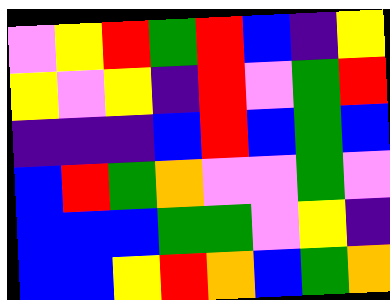[["violet", "yellow", "red", "green", "red", "blue", "indigo", "yellow"], ["yellow", "violet", "yellow", "indigo", "red", "violet", "green", "red"], ["indigo", "indigo", "indigo", "blue", "red", "blue", "green", "blue"], ["blue", "red", "green", "orange", "violet", "violet", "green", "violet"], ["blue", "blue", "blue", "green", "green", "violet", "yellow", "indigo"], ["blue", "blue", "yellow", "red", "orange", "blue", "green", "orange"]]